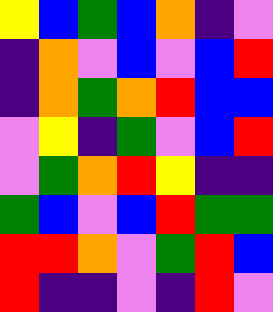[["yellow", "blue", "green", "blue", "orange", "indigo", "violet"], ["indigo", "orange", "violet", "blue", "violet", "blue", "red"], ["indigo", "orange", "green", "orange", "red", "blue", "blue"], ["violet", "yellow", "indigo", "green", "violet", "blue", "red"], ["violet", "green", "orange", "red", "yellow", "indigo", "indigo"], ["green", "blue", "violet", "blue", "red", "green", "green"], ["red", "red", "orange", "violet", "green", "red", "blue"], ["red", "indigo", "indigo", "violet", "indigo", "red", "violet"]]